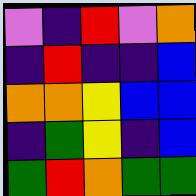[["violet", "indigo", "red", "violet", "orange"], ["indigo", "red", "indigo", "indigo", "blue"], ["orange", "orange", "yellow", "blue", "blue"], ["indigo", "green", "yellow", "indigo", "blue"], ["green", "red", "orange", "green", "green"]]